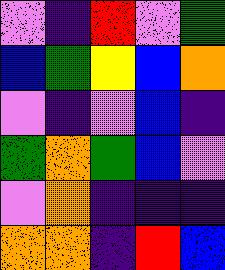[["violet", "indigo", "red", "violet", "green"], ["blue", "green", "yellow", "blue", "orange"], ["violet", "indigo", "violet", "blue", "indigo"], ["green", "orange", "green", "blue", "violet"], ["violet", "orange", "indigo", "indigo", "indigo"], ["orange", "orange", "indigo", "red", "blue"]]